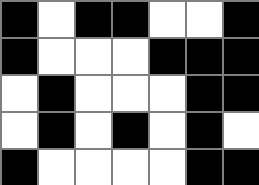[["black", "white", "black", "black", "white", "white", "black"], ["black", "white", "white", "white", "black", "black", "black"], ["white", "black", "white", "white", "white", "black", "black"], ["white", "black", "white", "black", "white", "black", "white"], ["black", "white", "white", "white", "white", "black", "black"]]